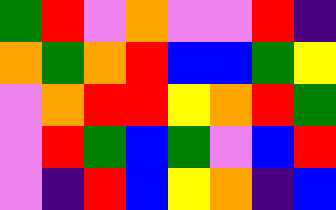[["green", "red", "violet", "orange", "violet", "violet", "red", "indigo"], ["orange", "green", "orange", "red", "blue", "blue", "green", "yellow"], ["violet", "orange", "red", "red", "yellow", "orange", "red", "green"], ["violet", "red", "green", "blue", "green", "violet", "blue", "red"], ["violet", "indigo", "red", "blue", "yellow", "orange", "indigo", "blue"]]